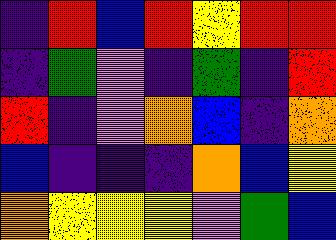[["indigo", "red", "blue", "red", "yellow", "red", "red"], ["indigo", "green", "violet", "indigo", "green", "indigo", "red"], ["red", "indigo", "violet", "orange", "blue", "indigo", "orange"], ["blue", "indigo", "indigo", "indigo", "orange", "blue", "yellow"], ["orange", "yellow", "yellow", "yellow", "violet", "green", "blue"]]